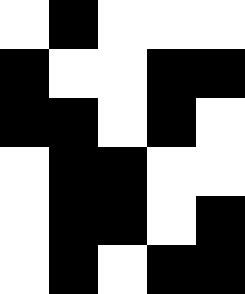[["white", "black", "white", "white", "white"], ["black", "white", "white", "black", "black"], ["black", "black", "white", "black", "white"], ["white", "black", "black", "white", "white"], ["white", "black", "black", "white", "black"], ["white", "black", "white", "black", "black"]]